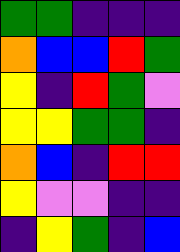[["green", "green", "indigo", "indigo", "indigo"], ["orange", "blue", "blue", "red", "green"], ["yellow", "indigo", "red", "green", "violet"], ["yellow", "yellow", "green", "green", "indigo"], ["orange", "blue", "indigo", "red", "red"], ["yellow", "violet", "violet", "indigo", "indigo"], ["indigo", "yellow", "green", "indigo", "blue"]]